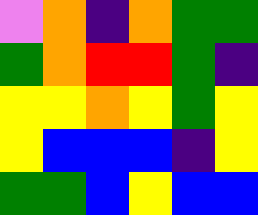[["violet", "orange", "indigo", "orange", "green", "green"], ["green", "orange", "red", "red", "green", "indigo"], ["yellow", "yellow", "orange", "yellow", "green", "yellow"], ["yellow", "blue", "blue", "blue", "indigo", "yellow"], ["green", "green", "blue", "yellow", "blue", "blue"]]